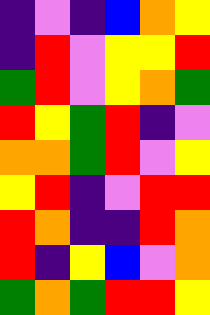[["indigo", "violet", "indigo", "blue", "orange", "yellow"], ["indigo", "red", "violet", "yellow", "yellow", "red"], ["green", "red", "violet", "yellow", "orange", "green"], ["red", "yellow", "green", "red", "indigo", "violet"], ["orange", "orange", "green", "red", "violet", "yellow"], ["yellow", "red", "indigo", "violet", "red", "red"], ["red", "orange", "indigo", "indigo", "red", "orange"], ["red", "indigo", "yellow", "blue", "violet", "orange"], ["green", "orange", "green", "red", "red", "yellow"]]